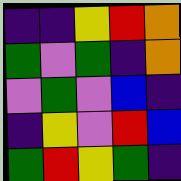[["indigo", "indigo", "yellow", "red", "orange"], ["green", "violet", "green", "indigo", "orange"], ["violet", "green", "violet", "blue", "indigo"], ["indigo", "yellow", "violet", "red", "blue"], ["green", "red", "yellow", "green", "indigo"]]